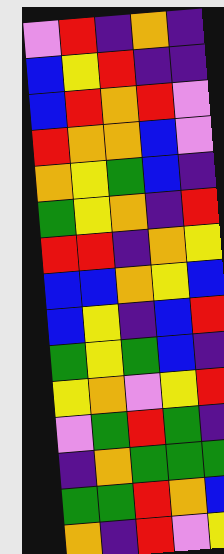[["violet", "red", "indigo", "orange", "indigo"], ["blue", "yellow", "red", "indigo", "indigo"], ["blue", "red", "orange", "red", "violet"], ["red", "orange", "orange", "blue", "violet"], ["orange", "yellow", "green", "blue", "indigo"], ["green", "yellow", "orange", "indigo", "red"], ["red", "red", "indigo", "orange", "yellow"], ["blue", "blue", "orange", "yellow", "blue"], ["blue", "yellow", "indigo", "blue", "red"], ["green", "yellow", "green", "blue", "indigo"], ["yellow", "orange", "violet", "yellow", "red"], ["violet", "green", "red", "green", "indigo"], ["indigo", "orange", "green", "green", "green"], ["green", "green", "red", "orange", "blue"], ["orange", "indigo", "red", "violet", "yellow"]]